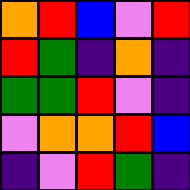[["orange", "red", "blue", "violet", "red"], ["red", "green", "indigo", "orange", "indigo"], ["green", "green", "red", "violet", "indigo"], ["violet", "orange", "orange", "red", "blue"], ["indigo", "violet", "red", "green", "indigo"]]